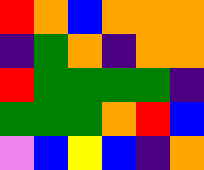[["red", "orange", "blue", "orange", "orange", "orange"], ["indigo", "green", "orange", "indigo", "orange", "orange"], ["red", "green", "green", "green", "green", "indigo"], ["green", "green", "green", "orange", "red", "blue"], ["violet", "blue", "yellow", "blue", "indigo", "orange"]]